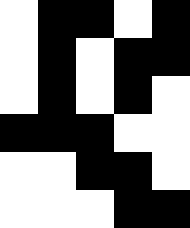[["white", "black", "black", "white", "black"], ["white", "black", "white", "black", "black"], ["white", "black", "white", "black", "white"], ["black", "black", "black", "white", "white"], ["white", "white", "black", "black", "white"], ["white", "white", "white", "black", "black"]]